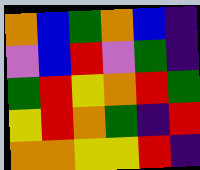[["orange", "blue", "green", "orange", "blue", "indigo"], ["violet", "blue", "red", "violet", "green", "indigo"], ["green", "red", "yellow", "orange", "red", "green"], ["yellow", "red", "orange", "green", "indigo", "red"], ["orange", "orange", "yellow", "yellow", "red", "indigo"]]